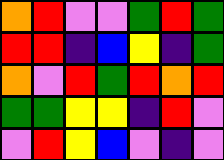[["orange", "red", "violet", "violet", "green", "red", "green"], ["red", "red", "indigo", "blue", "yellow", "indigo", "green"], ["orange", "violet", "red", "green", "red", "orange", "red"], ["green", "green", "yellow", "yellow", "indigo", "red", "violet"], ["violet", "red", "yellow", "blue", "violet", "indigo", "violet"]]